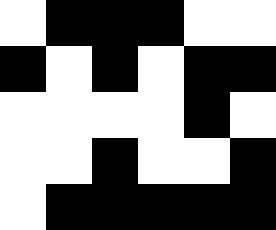[["white", "black", "black", "black", "white", "white"], ["black", "white", "black", "white", "black", "black"], ["white", "white", "white", "white", "black", "white"], ["white", "white", "black", "white", "white", "black"], ["white", "black", "black", "black", "black", "black"]]